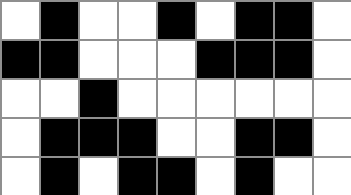[["white", "black", "white", "white", "black", "white", "black", "black", "white"], ["black", "black", "white", "white", "white", "black", "black", "black", "white"], ["white", "white", "black", "white", "white", "white", "white", "white", "white"], ["white", "black", "black", "black", "white", "white", "black", "black", "white"], ["white", "black", "white", "black", "black", "white", "black", "white", "white"]]